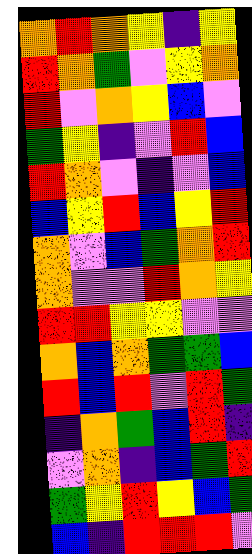[["orange", "red", "orange", "yellow", "indigo", "yellow"], ["red", "orange", "green", "violet", "yellow", "orange"], ["red", "violet", "orange", "yellow", "blue", "violet"], ["green", "yellow", "indigo", "violet", "red", "blue"], ["red", "orange", "violet", "indigo", "violet", "blue"], ["blue", "yellow", "red", "blue", "yellow", "red"], ["orange", "violet", "blue", "green", "orange", "red"], ["orange", "violet", "violet", "red", "orange", "yellow"], ["red", "red", "yellow", "yellow", "violet", "violet"], ["orange", "blue", "orange", "green", "green", "blue"], ["red", "blue", "red", "violet", "red", "green"], ["indigo", "orange", "green", "blue", "red", "indigo"], ["violet", "orange", "indigo", "blue", "green", "red"], ["green", "yellow", "red", "yellow", "blue", "green"], ["blue", "indigo", "red", "red", "red", "violet"]]